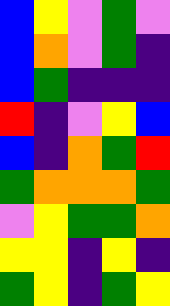[["blue", "yellow", "violet", "green", "violet"], ["blue", "orange", "violet", "green", "indigo"], ["blue", "green", "indigo", "indigo", "indigo"], ["red", "indigo", "violet", "yellow", "blue"], ["blue", "indigo", "orange", "green", "red"], ["green", "orange", "orange", "orange", "green"], ["violet", "yellow", "green", "green", "orange"], ["yellow", "yellow", "indigo", "yellow", "indigo"], ["green", "yellow", "indigo", "green", "yellow"]]